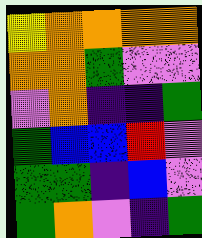[["yellow", "orange", "orange", "orange", "orange"], ["orange", "orange", "green", "violet", "violet"], ["violet", "orange", "indigo", "indigo", "green"], ["green", "blue", "blue", "red", "violet"], ["green", "green", "indigo", "blue", "violet"], ["green", "orange", "violet", "indigo", "green"]]